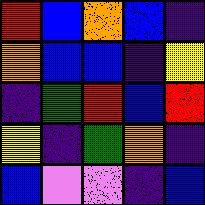[["red", "blue", "orange", "blue", "indigo"], ["orange", "blue", "blue", "indigo", "yellow"], ["indigo", "green", "red", "blue", "red"], ["yellow", "indigo", "green", "orange", "indigo"], ["blue", "violet", "violet", "indigo", "blue"]]